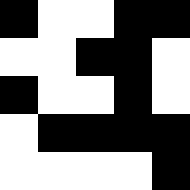[["black", "white", "white", "black", "black"], ["white", "white", "black", "black", "white"], ["black", "white", "white", "black", "white"], ["white", "black", "black", "black", "black"], ["white", "white", "white", "white", "black"]]